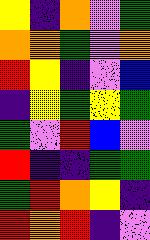[["yellow", "indigo", "orange", "violet", "green"], ["orange", "orange", "green", "violet", "orange"], ["red", "yellow", "indigo", "violet", "blue"], ["indigo", "yellow", "green", "yellow", "green"], ["green", "violet", "red", "blue", "violet"], ["red", "indigo", "indigo", "green", "green"], ["green", "red", "orange", "yellow", "indigo"], ["red", "orange", "red", "indigo", "violet"]]